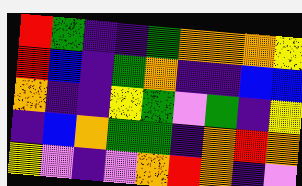[["red", "green", "indigo", "indigo", "green", "orange", "orange", "orange", "yellow"], ["red", "blue", "indigo", "green", "orange", "indigo", "indigo", "blue", "blue"], ["orange", "indigo", "indigo", "yellow", "green", "violet", "green", "indigo", "yellow"], ["indigo", "blue", "orange", "green", "green", "indigo", "orange", "red", "orange"], ["yellow", "violet", "indigo", "violet", "orange", "red", "orange", "indigo", "violet"]]